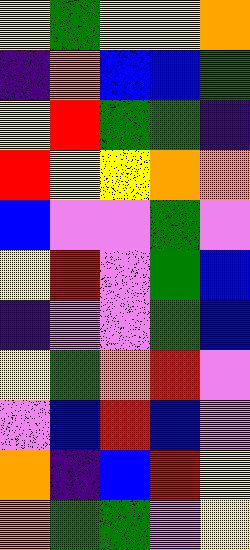[["yellow", "green", "yellow", "yellow", "orange"], ["indigo", "orange", "blue", "blue", "green"], ["yellow", "red", "green", "green", "indigo"], ["red", "yellow", "yellow", "orange", "orange"], ["blue", "violet", "violet", "green", "violet"], ["yellow", "red", "violet", "green", "blue"], ["indigo", "violet", "violet", "green", "blue"], ["yellow", "green", "orange", "red", "violet"], ["violet", "blue", "red", "blue", "violet"], ["orange", "indigo", "blue", "red", "yellow"], ["orange", "green", "green", "violet", "yellow"]]